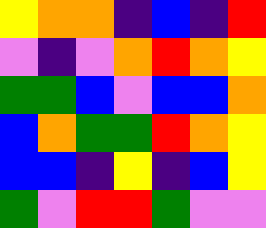[["yellow", "orange", "orange", "indigo", "blue", "indigo", "red"], ["violet", "indigo", "violet", "orange", "red", "orange", "yellow"], ["green", "green", "blue", "violet", "blue", "blue", "orange"], ["blue", "orange", "green", "green", "red", "orange", "yellow"], ["blue", "blue", "indigo", "yellow", "indigo", "blue", "yellow"], ["green", "violet", "red", "red", "green", "violet", "violet"]]